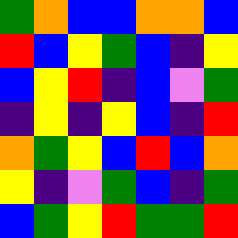[["green", "orange", "blue", "blue", "orange", "orange", "blue"], ["red", "blue", "yellow", "green", "blue", "indigo", "yellow"], ["blue", "yellow", "red", "indigo", "blue", "violet", "green"], ["indigo", "yellow", "indigo", "yellow", "blue", "indigo", "red"], ["orange", "green", "yellow", "blue", "red", "blue", "orange"], ["yellow", "indigo", "violet", "green", "blue", "indigo", "green"], ["blue", "green", "yellow", "red", "green", "green", "red"]]